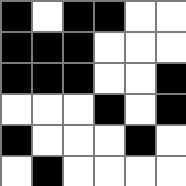[["black", "white", "black", "black", "white", "white"], ["black", "black", "black", "white", "white", "white"], ["black", "black", "black", "white", "white", "black"], ["white", "white", "white", "black", "white", "black"], ["black", "white", "white", "white", "black", "white"], ["white", "black", "white", "white", "white", "white"]]